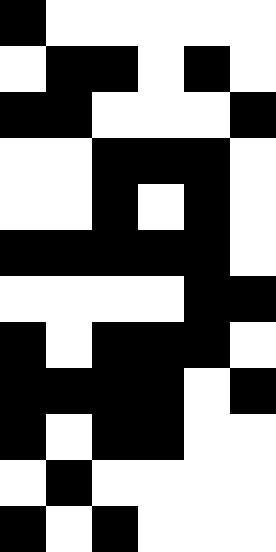[["black", "white", "white", "white", "white", "white"], ["white", "black", "black", "white", "black", "white"], ["black", "black", "white", "white", "white", "black"], ["white", "white", "black", "black", "black", "white"], ["white", "white", "black", "white", "black", "white"], ["black", "black", "black", "black", "black", "white"], ["white", "white", "white", "white", "black", "black"], ["black", "white", "black", "black", "black", "white"], ["black", "black", "black", "black", "white", "black"], ["black", "white", "black", "black", "white", "white"], ["white", "black", "white", "white", "white", "white"], ["black", "white", "black", "white", "white", "white"]]